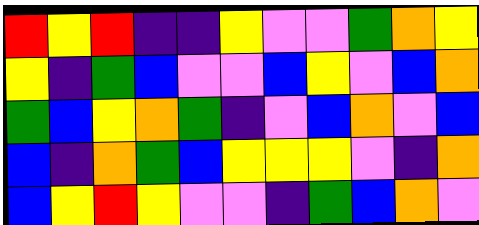[["red", "yellow", "red", "indigo", "indigo", "yellow", "violet", "violet", "green", "orange", "yellow"], ["yellow", "indigo", "green", "blue", "violet", "violet", "blue", "yellow", "violet", "blue", "orange"], ["green", "blue", "yellow", "orange", "green", "indigo", "violet", "blue", "orange", "violet", "blue"], ["blue", "indigo", "orange", "green", "blue", "yellow", "yellow", "yellow", "violet", "indigo", "orange"], ["blue", "yellow", "red", "yellow", "violet", "violet", "indigo", "green", "blue", "orange", "violet"]]